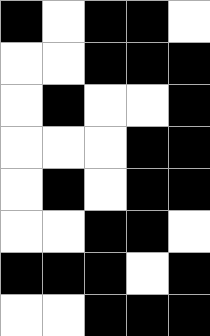[["black", "white", "black", "black", "white"], ["white", "white", "black", "black", "black"], ["white", "black", "white", "white", "black"], ["white", "white", "white", "black", "black"], ["white", "black", "white", "black", "black"], ["white", "white", "black", "black", "white"], ["black", "black", "black", "white", "black"], ["white", "white", "black", "black", "black"]]